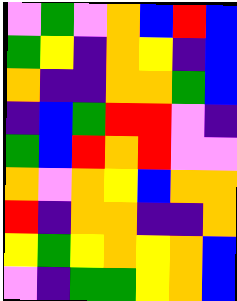[["violet", "green", "violet", "orange", "blue", "red", "blue"], ["green", "yellow", "indigo", "orange", "yellow", "indigo", "blue"], ["orange", "indigo", "indigo", "orange", "orange", "green", "blue"], ["indigo", "blue", "green", "red", "red", "violet", "indigo"], ["green", "blue", "red", "orange", "red", "violet", "violet"], ["orange", "violet", "orange", "yellow", "blue", "orange", "orange"], ["red", "indigo", "orange", "orange", "indigo", "indigo", "orange"], ["yellow", "green", "yellow", "orange", "yellow", "orange", "blue"], ["violet", "indigo", "green", "green", "yellow", "orange", "blue"]]